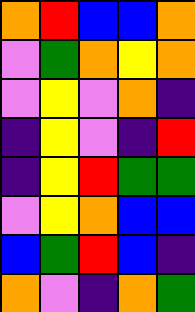[["orange", "red", "blue", "blue", "orange"], ["violet", "green", "orange", "yellow", "orange"], ["violet", "yellow", "violet", "orange", "indigo"], ["indigo", "yellow", "violet", "indigo", "red"], ["indigo", "yellow", "red", "green", "green"], ["violet", "yellow", "orange", "blue", "blue"], ["blue", "green", "red", "blue", "indigo"], ["orange", "violet", "indigo", "orange", "green"]]